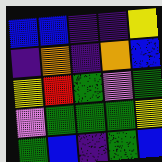[["blue", "blue", "indigo", "indigo", "yellow"], ["indigo", "orange", "indigo", "orange", "blue"], ["yellow", "red", "green", "violet", "green"], ["violet", "green", "green", "green", "yellow"], ["green", "blue", "indigo", "green", "blue"]]